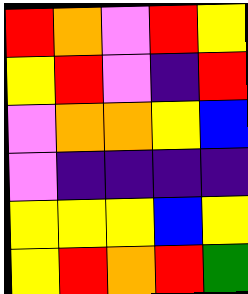[["red", "orange", "violet", "red", "yellow"], ["yellow", "red", "violet", "indigo", "red"], ["violet", "orange", "orange", "yellow", "blue"], ["violet", "indigo", "indigo", "indigo", "indigo"], ["yellow", "yellow", "yellow", "blue", "yellow"], ["yellow", "red", "orange", "red", "green"]]